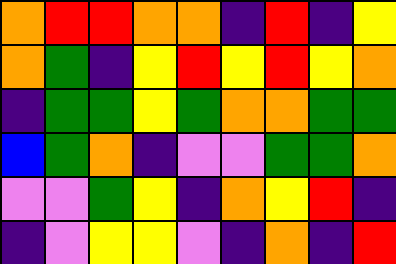[["orange", "red", "red", "orange", "orange", "indigo", "red", "indigo", "yellow"], ["orange", "green", "indigo", "yellow", "red", "yellow", "red", "yellow", "orange"], ["indigo", "green", "green", "yellow", "green", "orange", "orange", "green", "green"], ["blue", "green", "orange", "indigo", "violet", "violet", "green", "green", "orange"], ["violet", "violet", "green", "yellow", "indigo", "orange", "yellow", "red", "indigo"], ["indigo", "violet", "yellow", "yellow", "violet", "indigo", "orange", "indigo", "red"]]